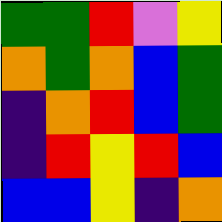[["green", "green", "red", "violet", "yellow"], ["orange", "green", "orange", "blue", "green"], ["indigo", "orange", "red", "blue", "green"], ["indigo", "red", "yellow", "red", "blue"], ["blue", "blue", "yellow", "indigo", "orange"]]